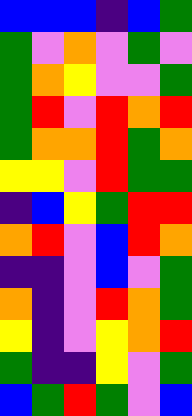[["blue", "blue", "blue", "indigo", "blue", "green"], ["green", "violet", "orange", "violet", "green", "violet"], ["green", "orange", "yellow", "violet", "violet", "green"], ["green", "red", "violet", "red", "orange", "red"], ["green", "orange", "orange", "red", "green", "orange"], ["yellow", "yellow", "violet", "red", "green", "green"], ["indigo", "blue", "yellow", "green", "red", "red"], ["orange", "red", "violet", "blue", "red", "orange"], ["indigo", "indigo", "violet", "blue", "violet", "green"], ["orange", "indigo", "violet", "red", "orange", "green"], ["yellow", "indigo", "violet", "yellow", "orange", "red"], ["green", "indigo", "indigo", "yellow", "violet", "green"], ["blue", "green", "red", "green", "violet", "blue"]]